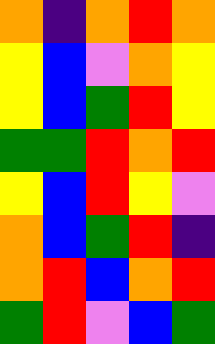[["orange", "indigo", "orange", "red", "orange"], ["yellow", "blue", "violet", "orange", "yellow"], ["yellow", "blue", "green", "red", "yellow"], ["green", "green", "red", "orange", "red"], ["yellow", "blue", "red", "yellow", "violet"], ["orange", "blue", "green", "red", "indigo"], ["orange", "red", "blue", "orange", "red"], ["green", "red", "violet", "blue", "green"]]